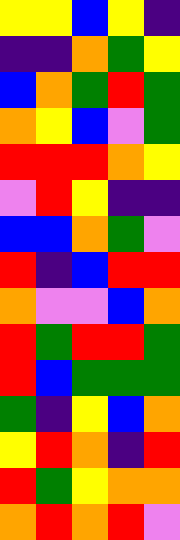[["yellow", "yellow", "blue", "yellow", "indigo"], ["indigo", "indigo", "orange", "green", "yellow"], ["blue", "orange", "green", "red", "green"], ["orange", "yellow", "blue", "violet", "green"], ["red", "red", "red", "orange", "yellow"], ["violet", "red", "yellow", "indigo", "indigo"], ["blue", "blue", "orange", "green", "violet"], ["red", "indigo", "blue", "red", "red"], ["orange", "violet", "violet", "blue", "orange"], ["red", "green", "red", "red", "green"], ["red", "blue", "green", "green", "green"], ["green", "indigo", "yellow", "blue", "orange"], ["yellow", "red", "orange", "indigo", "red"], ["red", "green", "yellow", "orange", "orange"], ["orange", "red", "orange", "red", "violet"]]